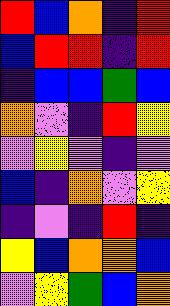[["red", "blue", "orange", "indigo", "red"], ["blue", "red", "red", "indigo", "red"], ["indigo", "blue", "blue", "green", "blue"], ["orange", "violet", "indigo", "red", "yellow"], ["violet", "yellow", "violet", "indigo", "violet"], ["blue", "indigo", "orange", "violet", "yellow"], ["indigo", "violet", "indigo", "red", "indigo"], ["yellow", "blue", "orange", "orange", "blue"], ["violet", "yellow", "green", "blue", "orange"]]